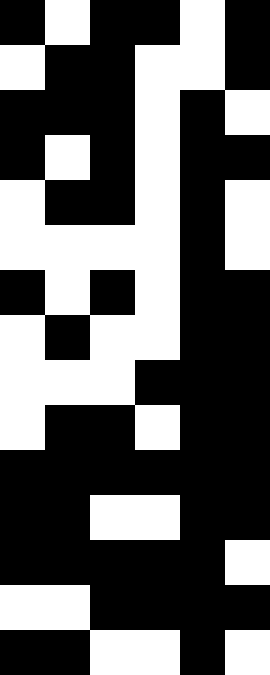[["black", "white", "black", "black", "white", "black"], ["white", "black", "black", "white", "white", "black"], ["black", "black", "black", "white", "black", "white"], ["black", "white", "black", "white", "black", "black"], ["white", "black", "black", "white", "black", "white"], ["white", "white", "white", "white", "black", "white"], ["black", "white", "black", "white", "black", "black"], ["white", "black", "white", "white", "black", "black"], ["white", "white", "white", "black", "black", "black"], ["white", "black", "black", "white", "black", "black"], ["black", "black", "black", "black", "black", "black"], ["black", "black", "white", "white", "black", "black"], ["black", "black", "black", "black", "black", "white"], ["white", "white", "black", "black", "black", "black"], ["black", "black", "white", "white", "black", "white"]]